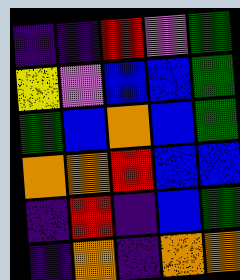[["indigo", "indigo", "red", "violet", "green"], ["yellow", "violet", "blue", "blue", "green"], ["green", "blue", "orange", "blue", "green"], ["orange", "orange", "red", "blue", "blue"], ["indigo", "red", "indigo", "blue", "green"], ["indigo", "orange", "indigo", "orange", "orange"]]